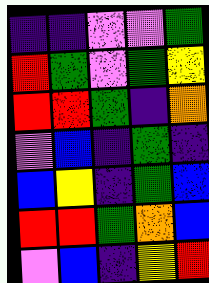[["indigo", "indigo", "violet", "violet", "green"], ["red", "green", "violet", "green", "yellow"], ["red", "red", "green", "indigo", "orange"], ["violet", "blue", "indigo", "green", "indigo"], ["blue", "yellow", "indigo", "green", "blue"], ["red", "red", "green", "orange", "blue"], ["violet", "blue", "indigo", "yellow", "red"]]